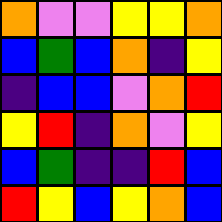[["orange", "violet", "violet", "yellow", "yellow", "orange"], ["blue", "green", "blue", "orange", "indigo", "yellow"], ["indigo", "blue", "blue", "violet", "orange", "red"], ["yellow", "red", "indigo", "orange", "violet", "yellow"], ["blue", "green", "indigo", "indigo", "red", "blue"], ["red", "yellow", "blue", "yellow", "orange", "blue"]]